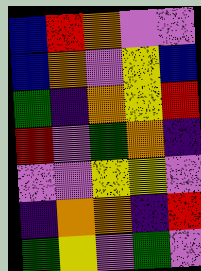[["blue", "red", "orange", "violet", "violet"], ["blue", "orange", "violet", "yellow", "blue"], ["green", "indigo", "orange", "yellow", "red"], ["red", "violet", "green", "orange", "indigo"], ["violet", "violet", "yellow", "yellow", "violet"], ["indigo", "orange", "orange", "indigo", "red"], ["green", "yellow", "violet", "green", "violet"]]